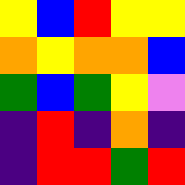[["yellow", "blue", "red", "yellow", "yellow"], ["orange", "yellow", "orange", "orange", "blue"], ["green", "blue", "green", "yellow", "violet"], ["indigo", "red", "indigo", "orange", "indigo"], ["indigo", "red", "red", "green", "red"]]